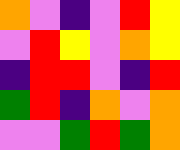[["orange", "violet", "indigo", "violet", "red", "yellow"], ["violet", "red", "yellow", "violet", "orange", "yellow"], ["indigo", "red", "red", "violet", "indigo", "red"], ["green", "red", "indigo", "orange", "violet", "orange"], ["violet", "violet", "green", "red", "green", "orange"]]